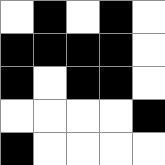[["white", "black", "white", "black", "white"], ["black", "black", "black", "black", "white"], ["black", "white", "black", "black", "white"], ["white", "white", "white", "white", "black"], ["black", "white", "white", "white", "white"]]